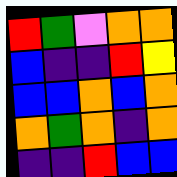[["red", "green", "violet", "orange", "orange"], ["blue", "indigo", "indigo", "red", "yellow"], ["blue", "blue", "orange", "blue", "orange"], ["orange", "green", "orange", "indigo", "orange"], ["indigo", "indigo", "red", "blue", "blue"]]